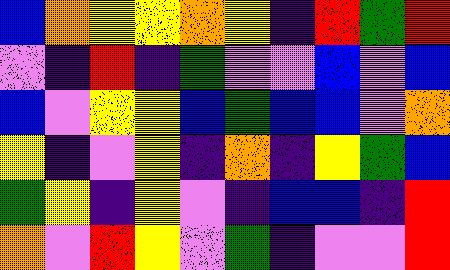[["blue", "orange", "yellow", "yellow", "orange", "yellow", "indigo", "red", "green", "red"], ["violet", "indigo", "red", "indigo", "green", "violet", "violet", "blue", "violet", "blue"], ["blue", "violet", "yellow", "yellow", "blue", "green", "blue", "blue", "violet", "orange"], ["yellow", "indigo", "violet", "yellow", "indigo", "orange", "indigo", "yellow", "green", "blue"], ["green", "yellow", "indigo", "yellow", "violet", "indigo", "blue", "blue", "indigo", "red"], ["orange", "violet", "red", "yellow", "violet", "green", "indigo", "violet", "violet", "red"]]